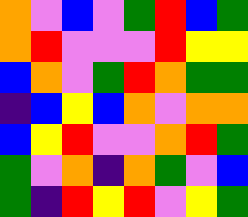[["orange", "violet", "blue", "violet", "green", "red", "blue", "green"], ["orange", "red", "violet", "violet", "violet", "red", "yellow", "yellow"], ["blue", "orange", "violet", "green", "red", "orange", "green", "green"], ["indigo", "blue", "yellow", "blue", "orange", "violet", "orange", "orange"], ["blue", "yellow", "red", "violet", "violet", "orange", "red", "green"], ["green", "violet", "orange", "indigo", "orange", "green", "violet", "blue"], ["green", "indigo", "red", "yellow", "red", "violet", "yellow", "green"]]